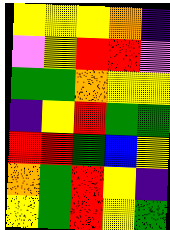[["yellow", "yellow", "yellow", "orange", "indigo"], ["violet", "yellow", "red", "red", "violet"], ["green", "green", "orange", "yellow", "yellow"], ["indigo", "yellow", "red", "green", "green"], ["red", "red", "green", "blue", "yellow"], ["orange", "green", "red", "yellow", "indigo"], ["yellow", "green", "red", "yellow", "green"]]